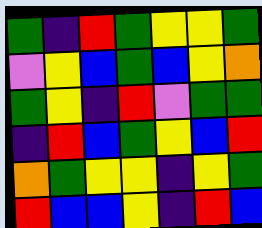[["green", "indigo", "red", "green", "yellow", "yellow", "green"], ["violet", "yellow", "blue", "green", "blue", "yellow", "orange"], ["green", "yellow", "indigo", "red", "violet", "green", "green"], ["indigo", "red", "blue", "green", "yellow", "blue", "red"], ["orange", "green", "yellow", "yellow", "indigo", "yellow", "green"], ["red", "blue", "blue", "yellow", "indigo", "red", "blue"]]